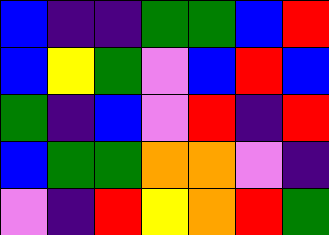[["blue", "indigo", "indigo", "green", "green", "blue", "red"], ["blue", "yellow", "green", "violet", "blue", "red", "blue"], ["green", "indigo", "blue", "violet", "red", "indigo", "red"], ["blue", "green", "green", "orange", "orange", "violet", "indigo"], ["violet", "indigo", "red", "yellow", "orange", "red", "green"]]